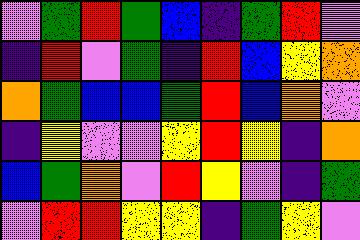[["violet", "green", "red", "green", "blue", "indigo", "green", "red", "violet"], ["indigo", "red", "violet", "green", "indigo", "red", "blue", "yellow", "orange"], ["orange", "green", "blue", "blue", "green", "red", "blue", "orange", "violet"], ["indigo", "yellow", "violet", "violet", "yellow", "red", "yellow", "indigo", "orange"], ["blue", "green", "orange", "violet", "red", "yellow", "violet", "indigo", "green"], ["violet", "red", "red", "yellow", "yellow", "indigo", "green", "yellow", "violet"]]